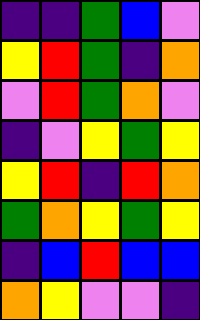[["indigo", "indigo", "green", "blue", "violet"], ["yellow", "red", "green", "indigo", "orange"], ["violet", "red", "green", "orange", "violet"], ["indigo", "violet", "yellow", "green", "yellow"], ["yellow", "red", "indigo", "red", "orange"], ["green", "orange", "yellow", "green", "yellow"], ["indigo", "blue", "red", "blue", "blue"], ["orange", "yellow", "violet", "violet", "indigo"]]